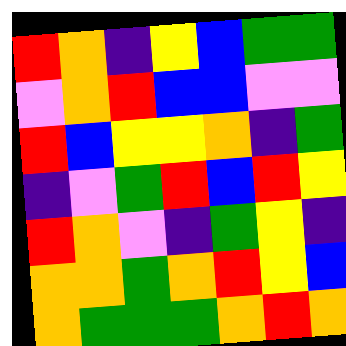[["red", "orange", "indigo", "yellow", "blue", "green", "green"], ["violet", "orange", "red", "blue", "blue", "violet", "violet"], ["red", "blue", "yellow", "yellow", "orange", "indigo", "green"], ["indigo", "violet", "green", "red", "blue", "red", "yellow"], ["red", "orange", "violet", "indigo", "green", "yellow", "indigo"], ["orange", "orange", "green", "orange", "red", "yellow", "blue"], ["orange", "green", "green", "green", "orange", "red", "orange"]]